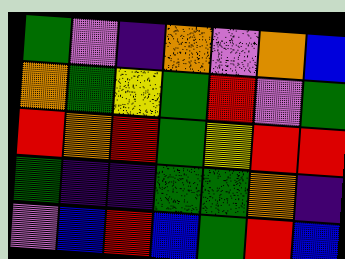[["green", "violet", "indigo", "orange", "violet", "orange", "blue"], ["orange", "green", "yellow", "green", "red", "violet", "green"], ["red", "orange", "red", "green", "yellow", "red", "red"], ["green", "indigo", "indigo", "green", "green", "orange", "indigo"], ["violet", "blue", "red", "blue", "green", "red", "blue"]]